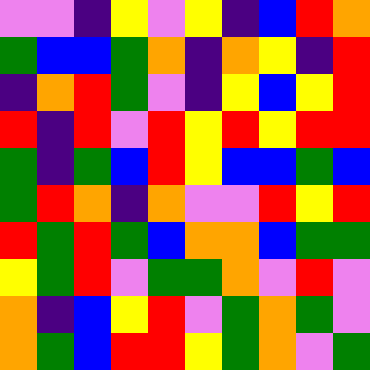[["violet", "violet", "indigo", "yellow", "violet", "yellow", "indigo", "blue", "red", "orange"], ["green", "blue", "blue", "green", "orange", "indigo", "orange", "yellow", "indigo", "red"], ["indigo", "orange", "red", "green", "violet", "indigo", "yellow", "blue", "yellow", "red"], ["red", "indigo", "red", "violet", "red", "yellow", "red", "yellow", "red", "red"], ["green", "indigo", "green", "blue", "red", "yellow", "blue", "blue", "green", "blue"], ["green", "red", "orange", "indigo", "orange", "violet", "violet", "red", "yellow", "red"], ["red", "green", "red", "green", "blue", "orange", "orange", "blue", "green", "green"], ["yellow", "green", "red", "violet", "green", "green", "orange", "violet", "red", "violet"], ["orange", "indigo", "blue", "yellow", "red", "violet", "green", "orange", "green", "violet"], ["orange", "green", "blue", "red", "red", "yellow", "green", "orange", "violet", "green"]]